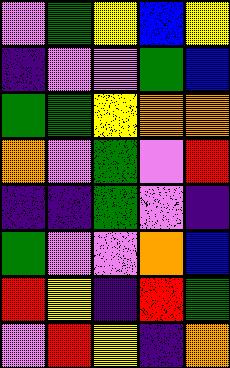[["violet", "green", "yellow", "blue", "yellow"], ["indigo", "violet", "violet", "green", "blue"], ["green", "green", "yellow", "orange", "orange"], ["orange", "violet", "green", "violet", "red"], ["indigo", "indigo", "green", "violet", "indigo"], ["green", "violet", "violet", "orange", "blue"], ["red", "yellow", "indigo", "red", "green"], ["violet", "red", "yellow", "indigo", "orange"]]